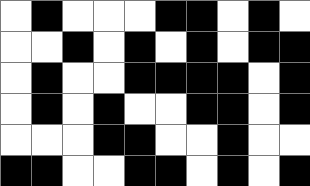[["white", "black", "white", "white", "white", "black", "black", "white", "black", "white"], ["white", "white", "black", "white", "black", "white", "black", "white", "black", "black"], ["white", "black", "white", "white", "black", "black", "black", "black", "white", "black"], ["white", "black", "white", "black", "white", "white", "black", "black", "white", "black"], ["white", "white", "white", "black", "black", "white", "white", "black", "white", "white"], ["black", "black", "white", "white", "black", "black", "white", "black", "white", "black"]]